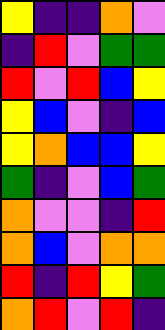[["yellow", "indigo", "indigo", "orange", "violet"], ["indigo", "red", "violet", "green", "green"], ["red", "violet", "red", "blue", "yellow"], ["yellow", "blue", "violet", "indigo", "blue"], ["yellow", "orange", "blue", "blue", "yellow"], ["green", "indigo", "violet", "blue", "green"], ["orange", "violet", "violet", "indigo", "red"], ["orange", "blue", "violet", "orange", "orange"], ["red", "indigo", "red", "yellow", "green"], ["orange", "red", "violet", "red", "indigo"]]